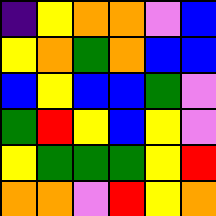[["indigo", "yellow", "orange", "orange", "violet", "blue"], ["yellow", "orange", "green", "orange", "blue", "blue"], ["blue", "yellow", "blue", "blue", "green", "violet"], ["green", "red", "yellow", "blue", "yellow", "violet"], ["yellow", "green", "green", "green", "yellow", "red"], ["orange", "orange", "violet", "red", "yellow", "orange"]]